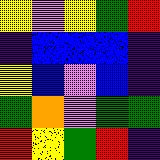[["yellow", "violet", "yellow", "green", "red"], ["indigo", "blue", "blue", "blue", "indigo"], ["yellow", "blue", "violet", "blue", "indigo"], ["green", "orange", "violet", "green", "green"], ["red", "yellow", "green", "red", "indigo"]]